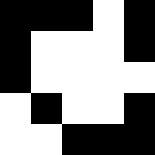[["black", "black", "black", "white", "black"], ["black", "white", "white", "white", "black"], ["black", "white", "white", "white", "white"], ["white", "black", "white", "white", "black"], ["white", "white", "black", "black", "black"]]